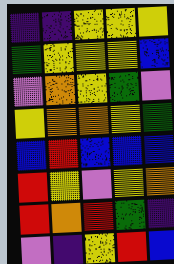[["indigo", "indigo", "yellow", "yellow", "yellow"], ["green", "yellow", "yellow", "yellow", "blue"], ["violet", "orange", "yellow", "green", "violet"], ["yellow", "orange", "orange", "yellow", "green"], ["blue", "red", "blue", "blue", "blue"], ["red", "yellow", "violet", "yellow", "orange"], ["red", "orange", "red", "green", "indigo"], ["violet", "indigo", "yellow", "red", "blue"]]